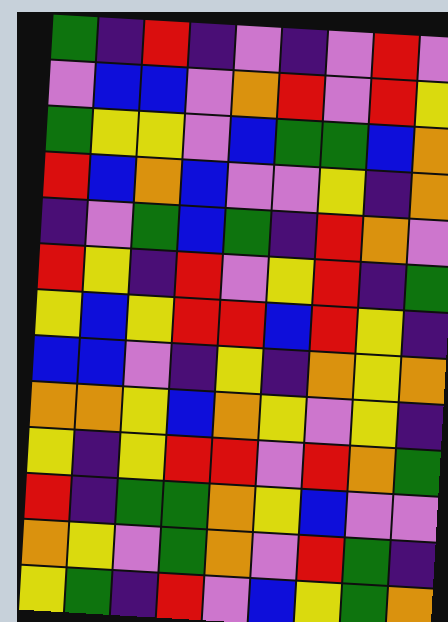[["green", "indigo", "red", "indigo", "violet", "indigo", "violet", "red", "violet"], ["violet", "blue", "blue", "violet", "orange", "red", "violet", "red", "yellow"], ["green", "yellow", "yellow", "violet", "blue", "green", "green", "blue", "orange"], ["red", "blue", "orange", "blue", "violet", "violet", "yellow", "indigo", "orange"], ["indigo", "violet", "green", "blue", "green", "indigo", "red", "orange", "violet"], ["red", "yellow", "indigo", "red", "violet", "yellow", "red", "indigo", "green"], ["yellow", "blue", "yellow", "red", "red", "blue", "red", "yellow", "indigo"], ["blue", "blue", "violet", "indigo", "yellow", "indigo", "orange", "yellow", "orange"], ["orange", "orange", "yellow", "blue", "orange", "yellow", "violet", "yellow", "indigo"], ["yellow", "indigo", "yellow", "red", "red", "violet", "red", "orange", "green"], ["red", "indigo", "green", "green", "orange", "yellow", "blue", "violet", "violet"], ["orange", "yellow", "violet", "green", "orange", "violet", "red", "green", "indigo"], ["yellow", "green", "indigo", "red", "violet", "blue", "yellow", "green", "orange"]]